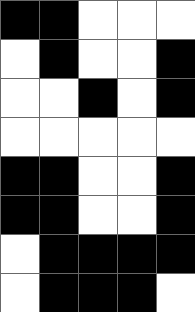[["black", "black", "white", "white", "white"], ["white", "black", "white", "white", "black"], ["white", "white", "black", "white", "black"], ["white", "white", "white", "white", "white"], ["black", "black", "white", "white", "black"], ["black", "black", "white", "white", "black"], ["white", "black", "black", "black", "black"], ["white", "black", "black", "black", "white"]]